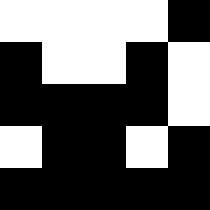[["white", "white", "white", "white", "black"], ["black", "white", "white", "black", "white"], ["black", "black", "black", "black", "white"], ["white", "black", "black", "white", "black"], ["black", "black", "black", "black", "black"]]